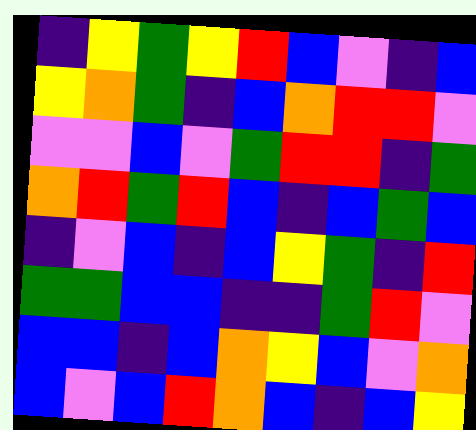[["indigo", "yellow", "green", "yellow", "red", "blue", "violet", "indigo", "blue"], ["yellow", "orange", "green", "indigo", "blue", "orange", "red", "red", "violet"], ["violet", "violet", "blue", "violet", "green", "red", "red", "indigo", "green"], ["orange", "red", "green", "red", "blue", "indigo", "blue", "green", "blue"], ["indigo", "violet", "blue", "indigo", "blue", "yellow", "green", "indigo", "red"], ["green", "green", "blue", "blue", "indigo", "indigo", "green", "red", "violet"], ["blue", "blue", "indigo", "blue", "orange", "yellow", "blue", "violet", "orange"], ["blue", "violet", "blue", "red", "orange", "blue", "indigo", "blue", "yellow"]]